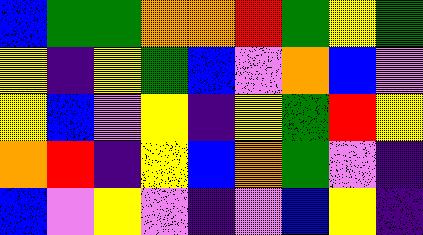[["blue", "green", "green", "orange", "orange", "red", "green", "yellow", "green"], ["yellow", "indigo", "yellow", "green", "blue", "violet", "orange", "blue", "violet"], ["yellow", "blue", "violet", "yellow", "indigo", "yellow", "green", "red", "yellow"], ["orange", "red", "indigo", "yellow", "blue", "orange", "green", "violet", "indigo"], ["blue", "violet", "yellow", "violet", "indigo", "violet", "blue", "yellow", "indigo"]]